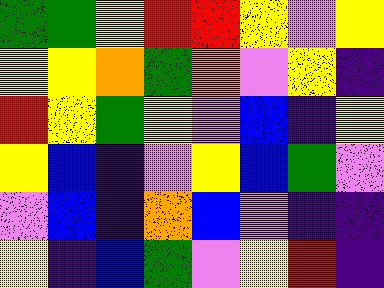[["green", "green", "yellow", "red", "red", "yellow", "violet", "yellow"], ["yellow", "yellow", "orange", "green", "orange", "violet", "yellow", "indigo"], ["red", "yellow", "green", "yellow", "violet", "blue", "indigo", "yellow"], ["yellow", "blue", "indigo", "violet", "yellow", "blue", "green", "violet"], ["violet", "blue", "indigo", "orange", "blue", "violet", "indigo", "indigo"], ["yellow", "indigo", "blue", "green", "violet", "yellow", "red", "indigo"]]